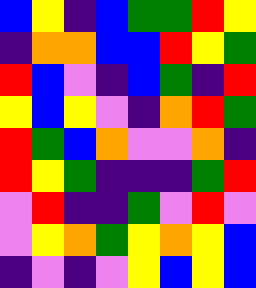[["blue", "yellow", "indigo", "blue", "green", "green", "red", "yellow"], ["indigo", "orange", "orange", "blue", "blue", "red", "yellow", "green"], ["red", "blue", "violet", "indigo", "blue", "green", "indigo", "red"], ["yellow", "blue", "yellow", "violet", "indigo", "orange", "red", "green"], ["red", "green", "blue", "orange", "violet", "violet", "orange", "indigo"], ["red", "yellow", "green", "indigo", "indigo", "indigo", "green", "red"], ["violet", "red", "indigo", "indigo", "green", "violet", "red", "violet"], ["violet", "yellow", "orange", "green", "yellow", "orange", "yellow", "blue"], ["indigo", "violet", "indigo", "violet", "yellow", "blue", "yellow", "blue"]]